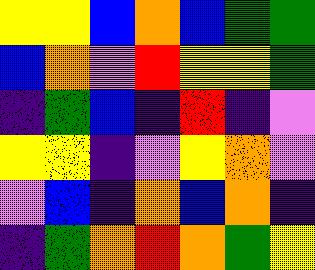[["yellow", "yellow", "blue", "orange", "blue", "green", "green"], ["blue", "orange", "violet", "red", "yellow", "yellow", "green"], ["indigo", "green", "blue", "indigo", "red", "indigo", "violet"], ["yellow", "yellow", "indigo", "violet", "yellow", "orange", "violet"], ["violet", "blue", "indigo", "orange", "blue", "orange", "indigo"], ["indigo", "green", "orange", "red", "orange", "green", "yellow"]]